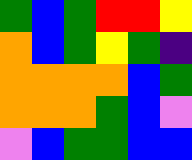[["green", "blue", "green", "red", "red", "yellow"], ["orange", "blue", "green", "yellow", "green", "indigo"], ["orange", "orange", "orange", "orange", "blue", "green"], ["orange", "orange", "orange", "green", "blue", "violet"], ["violet", "blue", "green", "green", "blue", "blue"]]